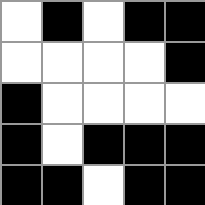[["white", "black", "white", "black", "black"], ["white", "white", "white", "white", "black"], ["black", "white", "white", "white", "white"], ["black", "white", "black", "black", "black"], ["black", "black", "white", "black", "black"]]